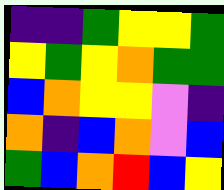[["indigo", "indigo", "green", "yellow", "yellow", "green"], ["yellow", "green", "yellow", "orange", "green", "green"], ["blue", "orange", "yellow", "yellow", "violet", "indigo"], ["orange", "indigo", "blue", "orange", "violet", "blue"], ["green", "blue", "orange", "red", "blue", "yellow"]]